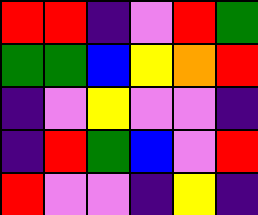[["red", "red", "indigo", "violet", "red", "green"], ["green", "green", "blue", "yellow", "orange", "red"], ["indigo", "violet", "yellow", "violet", "violet", "indigo"], ["indigo", "red", "green", "blue", "violet", "red"], ["red", "violet", "violet", "indigo", "yellow", "indigo"]]